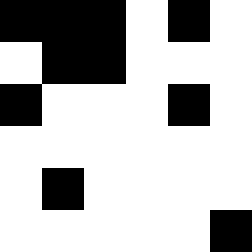[["black", "black", "black", "white", "black", "white"], ["white", "black", "black", "white", "white", "white"], ["black", "white", "white", "white", "black", "white"], ["white", "white", "white", "white", "white", "white"], ["white", "black", "white", "white", "white", "white"], ["white", "white", "white", "white", "white", "black"]]